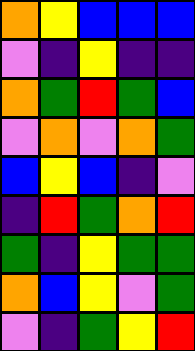[["orange", "yellow", "blue", "blue", "blue"], ["violet", "indigo", "yellow", "indigo", "indigo"], ["orange", "green", "red", "green", "blue"], ["violet", "orange", "violet", "orange", "green"], ["blue", "yellow", "blue", "indigo", "violet"], ["indigo", "red", "green", "orange", "red"], ["green", "indigo", "yellow", "green", "green"], ["orange", "blue", "yellow", "violet", "green"], ["violet", "indigo", "green", "yellow", "red"]]